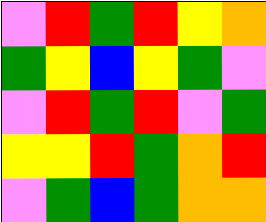[["violet", "red", "green", "red", "yellow", "orange"], ["green", "yellow", "blue", "yellow", "green", "violet"], ["violet", "red", "green", "red", "violet", "green"], ["yellow", "yellow", "red", "green", "orange", "red"], ["violet", "green", "blue", "green", "orange", "orange"]]